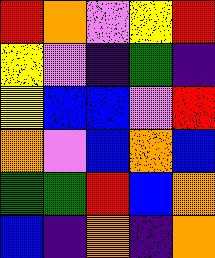[["red", "orange", "violet", "yellow", "red"], ["yellow", "violet", "indigo", "green", "indigo"], ["yellow", "blue", "blue", "violet", "red"], ["orange", "violet", "blue", "orange", "blue"], ["green", "green", "red", "blue", "orange"], ["blue", "indigo", "orange", "indigo", "orange"]]